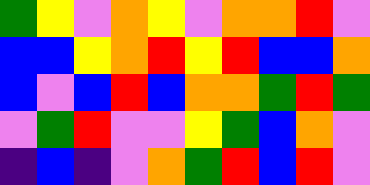[["green", "yellow", "violet", "orange", "yellow", "violet", "orange", "orange", "red", "violet"], ["blue", "blue", "yellow", "orange", "red", "yellow", "red", "blue", "blue", "orange"], ["blue", "violet", "blue", "red", "blue", "orange", "orange", "green", "red", "green"], ["violet", "green", "red", "violet", "violet", "yellow", "green", "blue", "orange", "violet"], ["indigo", "blue", "indigo", "violet", "orange", "green", "red", "blue", "red", "violet"]]